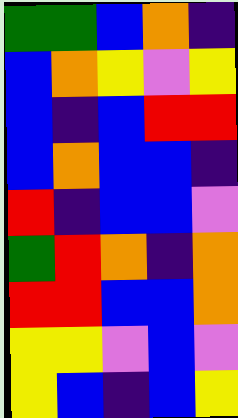[["green", "green", "blue", "orange", "indigo"], ["blue", "orange", "yellow", "violet", "yellow"], ["blue", "indigo", "blue", "red", "red"], ["blue", "orange", "blue", "blue", "indigo"], ["red", "indigo", "blue", "blue", "violet"], ["green", "red", "orange", "indigo", "orange"], ["red", "red", "blue", "blue", "orange"], ["yellow", "yellow", "violet", "blue", "violet"], ["yellow", "blue", "indigo", "blue", "yellow"]]